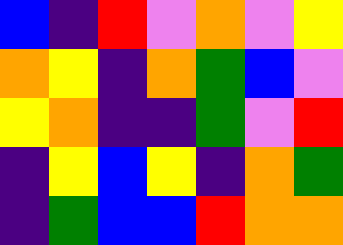[["blue", "indigo", "red", "violet", "orange", "violet", "yellow"], ["orange", "yellow", "indigo", "orange", "green", "blue", "violet"], ["yellow", "orange", "indigo", "indigo", "green", "violet", "red"], ["indigo", "yellow", "blue", "yellow", "indigo", "orange", "green"], ["indigo", "green", "blue", "blue", "red", "orange", "orange"]]